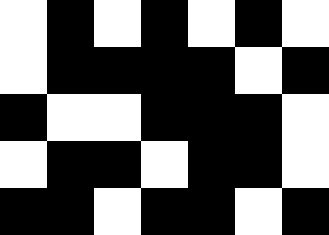[["white", "black", "white", "black", "white", "black", "white"], ["white", "black", "black", "black", "black", "white", "black"], ["black", "white", "white", "black", "black", "black", "white"], ["white", "black", "black", "white", "black", "black", "white"], ["black", "black", "white", "black", "black", "white", "black"]]